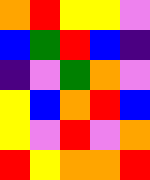[["orange", "red", "yellow", "yellow", "violet"], ["blue", "green", "red", "blue", "indigo"], ["indigo", "violet", "green", "orange", "violet"], ["yellow", "blue", "orange", "red", "blue"], ["yellow", "violet", "red", "violet", "orange"], ["red", "yellow", "orange", "orange", "red"]]